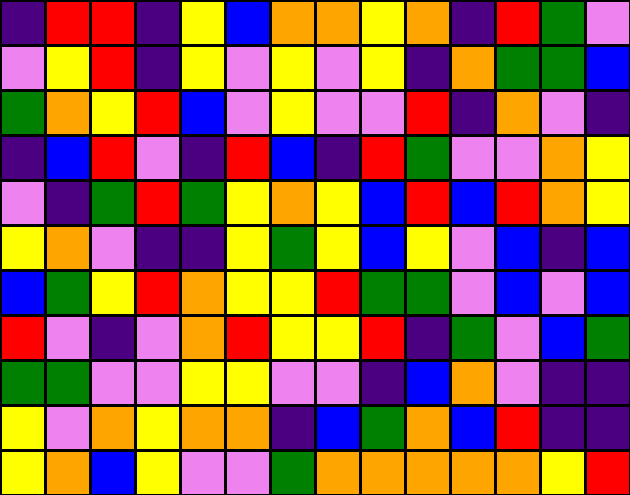[["indigo", "red", "red", "indigo", "yellow", "blue", "orange", "orange", "yellow", "orange", "indigo", "red", "green", "violet"], ["violet", "yellow", "red", "indigo", "yellow", "violet", "yellow", "violet", "yellow", "indigo", "orange", "green", "green", "blue"], ["green", "orange", "yellow", "red", "blue", "violet", "yellow", "violet", "violet", "red", "indigo", "orange", "violet", "indigo"], ["indigo", "blue", "red", "violet", "indigo", "red", "blue", "indigo", "red", "green", "violet", "violet", "orange", "yellow"], ["violet", "indigo", "green", "red", "green", "yellow", "orange", "yellow", "blue", "red", "blue", "red", "orange", "yellow"], ["yellow", "orange", "violet", "indigo", "indigo", "yellow", "green", "yellow", "blue", "yellow", "violet", "blue", "indigo", "blue"], ["blue", "green", "yellow", "red", "orange", "yellow", "yellow", "red", "green", "green", "violet", "blue", "violet", "blue"], ["red", "violet", "indigo", "violet", "orange", "red", "yellow", "yellow", "red", "indigo", "green", "violet", "blue", "green"], ["green", "green", "violet", "violet", "yellow", "yellow", "violet", "violet", "indigo", "blue", "orange", "violet", "indigo", "indigo"], ["yellow", "violet", "orange", "yellow", "orange", "orange", "indigo", "blue", "green", "orange", "blue", "red", "indigo", "indigo"], ["yellow", "orange", "blue", "yellow", "violet", "violet", "green", "orange", "orange", "orange", "orange", "orange", "yellow", "red"]]